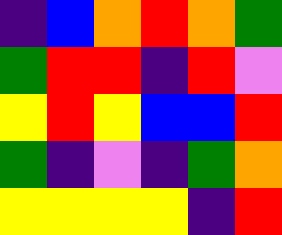[["indigo", "blue", "orange", "red", "orange", "green"], ["green", "red", "red", "indigo", "red", "violet"], ["yellow", "red", "yellow", "blue", "blue", "red"], ["green", "indigo", "violet", "indigo", "green", "orange"], ["yellow", "yellow", "yellow", "yellow", "indigo", "red"]]